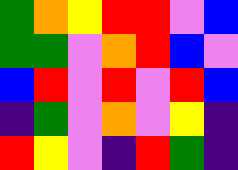[["green", "orange", "yellow", "red", "red", "violet", "blue"], ["green", "green", "violet", "orange", "red", "blue", "violet"], ["blue", "red", "violet", "red", "violet", "red", "blue"], ["indigo", "green", "violet", "orange", "violet", "yellow", "indigo"], ["red", "yellow", "violet", "indigo", "red", "green", "indigo"]]